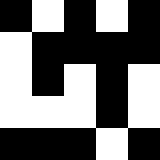[["black", "white", "black", "white", "black"], ["white", "black", "black", "black", "black"], ["white", "black", "white", "black", "white"], ["white", "white", "white", "black", "white"], ["black", "black", "black", "white", "black"]]